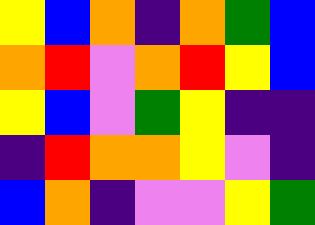[["yellow", "blue", "orange", "indigo", "orange", "green", "blue"], ["orange", "red", "violet", "orange", "red", "yellow", "blue"], ["yellow", "blue", "violet", "green", "yellow", "indigo", "indigo"], ["indigo", "red", "orange", "orange", "yellow", "violet", "indigo"], ["blue", "orange", "indigo", "violet", "violet", "yellow", "green"]]